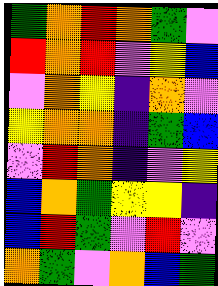[["green", "orange", "red", "orange", "green", "violet"], ["red", "orange", "red", "violet", "yellow", "blue"], ["violet", "orange", "yellow", "indigo", "orange", "violet"], ["yellow", "orange", "orange", "indigo", "green", "blue"], ["violet", "red", "orange", "indigo", "violet", "yellow"], ["blue", "orange", "green", "yellow", "yellow", "indigo"], ["blue", "red", "green", "violet", "red", "violet"], ["orange", "green", "violet", "orange", "blue", "green"]]